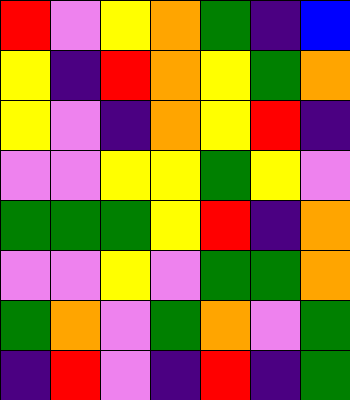[["red", "violet", "yellow", "orange", "green", "indigo", "blue"], ["yellow", "indigo", "red", "orange", "yellow", "green", "orange"], ["yellow", "violet", "indigo", "orange", "yellow", "red", "indigo"], ["violet", "violet", "yellow", "yellow", "green", "yellow", "violet"], ["green", "green", "green", "yellow", "red", "indigo", "orange"], ["violet", "violet", "yellow", "violet", "green", "green", "orange"], ["green", "orange", "violet", "green", "orange", "violet", "green"], ["indigo", "red", "violet", "indigo", "red", "indigo", "green"]]